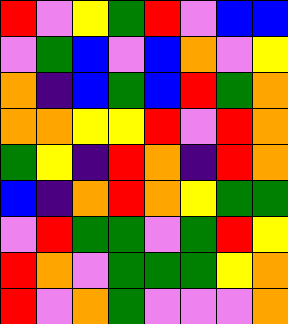[["red", "violet", "yellow", "green", "red", "violet", "blue", "blue"], ["violet", "green", "blue", "violet", "blue", "orange", "violet", "yellow"], ["orange", "indigo", "blue", "green", "blue", "red", "green", "orange"], ["orange", "orange", "yellow", "yellow", "red", "violet", "red", "orange"], ["green", "yellow", "indigo", "red", "orange", "indigo", "red", "orange"], ["blue", "indigo", "orange", "red", "orange", "yellow", "green", "green"], ["violet", "red", "green", "green", "violet", "green", "red", "yellow"], ["red", "orange", "violet", "green", "green", "green", "yellow", "orange"], ["red", "violet", "orange", "green", "violet", "violet", "violet", "orange"]]